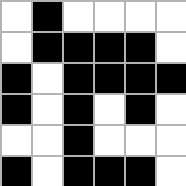[["white", "black", "white", "white", "white", "white"], ["white", "black", "black", "black", "black", "white"], ["black", "white", "black", "black", "black", "black"], ["black", "white", "black", "white", "black", "white"], ["white", "white", "black", "white", "white", "white"], ["black", "white", "black", "black", "black", "white"]]